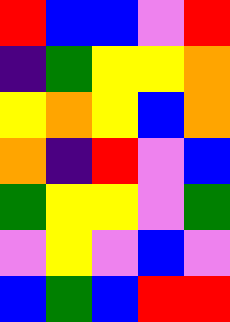[["red", "blue", "blue", "violet", "red"], ["indigo", "green", "yellow", "yellow", "orange"], ["yellow", "orange", "yellow", "blue", "orange"], ["orange", "indigo", "red", "violet", "blue"], ["green", "yellow", "yellow", "violet", "green"], ["violet", "yellow", "violet", "blue", "violet"], ["blue", "green", "blue", "red", "red"]]